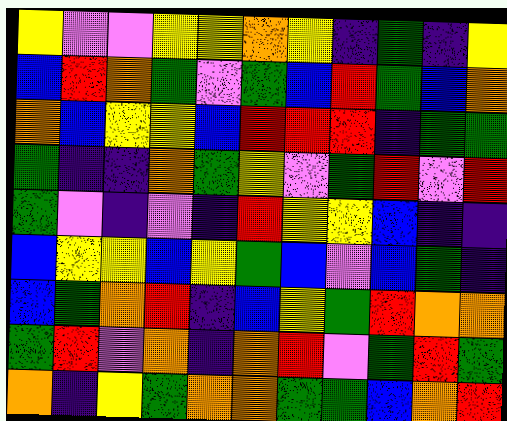[["yellow", "violet", "violet", "yellow", "yellow", "orange", "yellow", "indigo", "green", "indigo", "yellow"], ["blue", "red", "orange", "green", "violet", "green", "blue", "red", "green", "blue", "orange"], ["orange", "blue", "yellow", "yellow", "blue", "red", "red", "red", "indigo", "green", "green"], ["green", "indigo", "indigo", "orange", "green", "yellow", "violet", "green", "red", "violet", "red"], ["green", "violet", "indigo", "violet", "indigo", "red", "yellow", "yellow", "blue", "indigo", "indigo"], ["blue", "yellow", "yellow", "blue", "yellow", "green", "blue", "violet", "blue", "green", "indigo"], ["blue", "green", "orange", "red", "indigo", "blue", "yellow", "green", "red", "orange", "orange"], ["green", "red", "violet", "orange", "indigo", "orange", "red", "violet", "green", "red", "green"], ["orange", "indigo", "yellow", "green", "orange", "orange", "green", "green", "blue", "orange", "red"]]